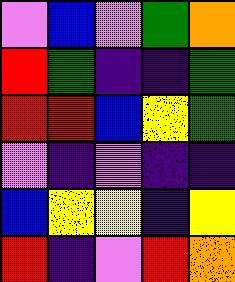[["violet", "blue", "violet", "green", "orange"], ["red", "green", "indigo", "indigo", "green"], ["red", "red", "blue", "yellow", "green"], ["violet", "indigo", "violet", "indigo", "indigo"], ["blue", "yellow", "yellow", "indigo", "yellow"], ["red", "indigo", "violet", "red", "orange"]]